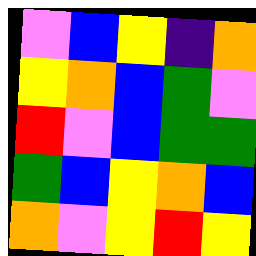[["violet", "blue", "yellow", "indigo", "orange"], ["yellow", "orange", "blue", "green", "violet"], ["red", "violet", "blue", "green", "green"], ["green", "blue", "yellow", "orange", "blue"], ["orange", "violet", "yellow", "red", "yellow"]]